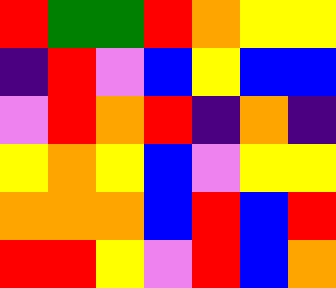[["red", "green", "green", "red", "orange", "yellow", "yellow"], ["indigo", "red", "violet", "blue", "yellow", "blue", "blue"], ["violet", "red", "orange", "red", "indigo", "orange", "indigo"], ["yellow", "orange", "yellow", "blue", "violet", "yellow", "yellow"], ["orange", "orange", "orange", "blue", "red", "blue", "red"], ["red", "red", "yellow", "violet", "red", "blue", "orange"]]